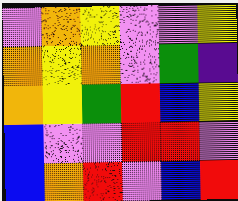[["violet", "orange", "yellow", "violet", "violet", "yellow"], ["orange", "yellow", "orange", "violet", "green", "indigo"], ["orange", "yellow", "green", "red", "blue", "yellow"], ["blue", "violet", "violet", "red", "red", "violet"], ["blue", "orange", "red", "violet", "blue", "red"]]